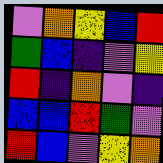[["violet", "orange", "yellow", "blue", "red"], ["green", "blue", "indigo", "violet", "yellow"], ["red", "indigo", "orange", "violet", "indigo"], ["blue", "blue", "red", "green", "violet"], ["red", "blue", "violet", "yellow", "orange"]]